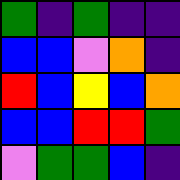[["green", "indigo", "green", "indigo", "indigo"], ["blue", "blue", "violet", "orange", "indigo"], ["red", "blue", "yellow", "blue", "orange"], ["blue", "blue", "red", "red", "green"], ["violet", "green", "green", "blue", "indigo"]]